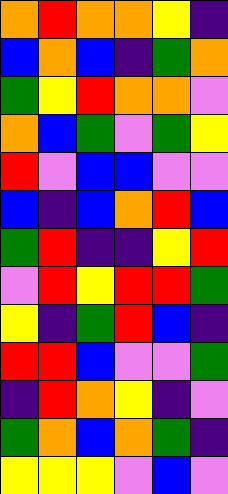[["orange", "red", "orange", "orange", "yellow", "indigo"], ["blue", "orange", "blue", "indigo", "green", "orange"], ["green", "yellow", "red", "orange", "orange", "violet"], ["orange", "blue", "green", "violet", "green", "yellow"], ["red", "violet", "blue", "blue", "violet", "violet"], ["blue", "indigo", "blue", "orange", "red", "blue"], ["green", "red", "indigo", "indigo", "yellow", "red"], ["violet", "red", "yellow", "red", "red", "green"], ["yellow", "indigo", "green", "red", "blue", "indigo"], ["red", "red", "blue", "violet", "violet", "green"], ["indigo", "red", "orange", "yellow", "indigo", "violet"], ["green", "orange", "blue", "orange", "green", "indigo"], ["yellow", "yellow", "yellow", "violet", "blue", "violet"]]